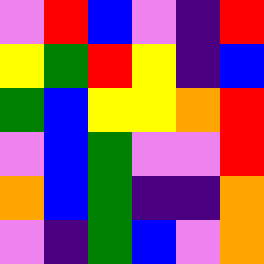[["violet", "red", "blue", "violet", "indigo", "red"], ["yellow", "green", "red", "yellow", "indigo", "blue"], ["green", "blue", "yellow", "yellow", "orange", "red"], ["violet", "blue", "green", "violet", "violet", "red"], ["orange", "blue", "green", "indigo", "indigo", "orange"], ["violet", "indigo", "green", "blue", "violet", "orange"]]